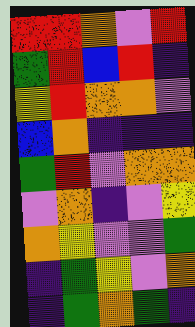[["red", "red", "orange", "violet", "red"], ["green", "red", "blue", "red", "indigo"], ["yellow", "red", "orange", "orange", "violet"], ["blue", "orange", "indigo", "indigo", "indigo"], ["green", "red", "violet", "orange", "orange"], ["violet", "orange", "indigo", "violet", "yellow"], ["orange", "yellow", "violet", "violet", "green"], ["indigo", "green", "yellow", "violet", "orange"], ["indigo", "green", "orange", "green", "indigo"]]